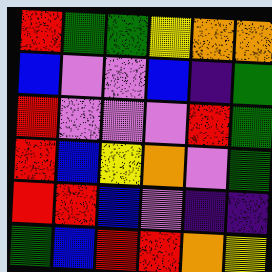[["red", "green", "green", "yellow", "orange", "orange"], ["blue", "violet", "violet", "blue", "indigo", "green"], ["red", "violet", "violet", "violet", "red", "green"], ["red", "blue", "yellow", "orange", "violet", "green"], ["red", "red", "blue", "violet", "indigo", "indigo"], ["green", "blue", "red", "red", "orange", "yellow"]]